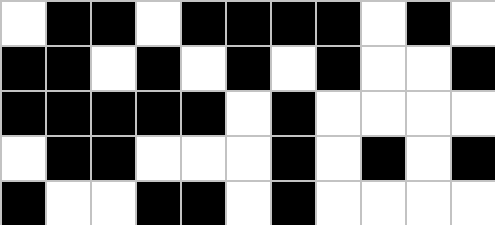[["white", "black", "black", "white", "black", "black", "black", "black", "white", "black", "white"], ["black", "black", "white", "black", "white", "black", "white", "black", "white", "white", "black"], ["black", "black", "black", "black", "black", "white", "black", "white", "white", "white", "white"], ["white", "black", "black", "white", "white", "white", "black", "white", "black", "white", "black"], ["black", "white", "white", "black", "black", "white", "black", "white", "white", "white", "white"]]